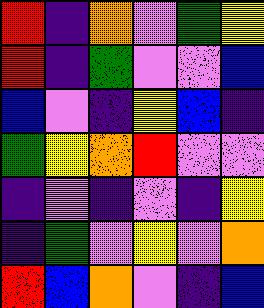[["red", "indigo", "orange", "violet", "green", "yellow"], ["red", "indigo", "green", "violet", "violet", "blue"], ["blue", "violet", "indigo", "yellow", "blue", "indigo"], ["green", "yellow", "orange", "red", "violet", "violet"], ["indigo", "violet", "indigo", "violet", "indigo", "yellow"], ["indigo", "green", "violet", "yellow", "violet", "orange"], ["red", "blue", "orange", "violet", "indigo", "blue"]]